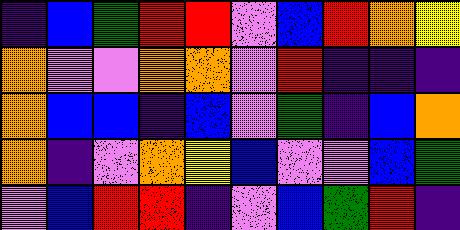[["indigo", "blue", "green", "red", "red", "violet", "blue", "red", "orange", "yellow"], ["orange", "violet", "violet", "orange", "orange", "violet", "red", "indigo", "indigo", "indigo"], ["orange", "blue", "blue", "indigo", "blue", "violet", "green", "indigo", "blue", "orange"], ["orange", "indigo", "violet", "orange", "yellow", "blue", "violet", "violet", "blue", "green"], ["violet", "blue", "red", "red", "indigo", "violet", "blue", "green", "red", "indigo"]]